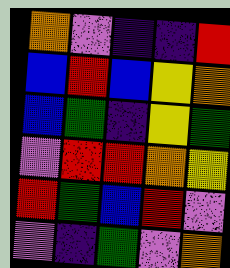[["orange", "violet", "indigo", "indigo", "red"], ["blue", "red", "blue", "yellow", "orange"], ["blue", "green", "indigo", "yellow", "green"], ["violet", "red", "red", "orange", "yellow"], ["red", "green", "blue", "red", "violet"], ["violet", "indigo", "green", "violet", "orange"]]